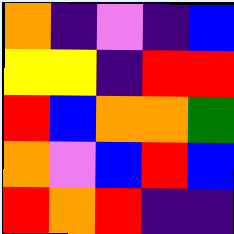[["orange", "indigo", "violet", "indigo", "blue"], ["yellow", "yellow", "indigo", "red", "red"], ["red", "blue", "orange", "orange", "green"], ["orange", "violet", "blue", "red", "blue"], ["red", "orange", "red", "indigo", "indigo"]]